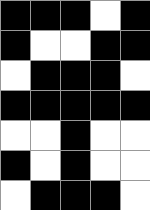[["black", "black", "black", "white", "black"], ["black", "white", "white", "black", "black"], ["white", "black", "black", "black", "white"], ["black", "black", "black", "black", "black"], ["white", "white", "black", "white", "white"], ["black", "white", "black", "white", "white"], ["white", "black", "black", "black", "white"]]